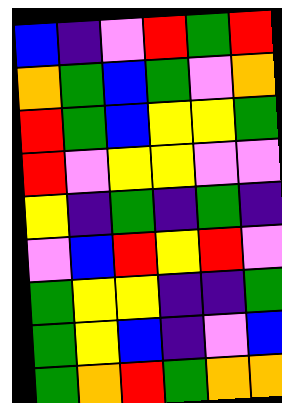[["blue", "indigo", "violet", "red", "green", "red"], ["orange", "green", "blue", "green", "violet", "orange"], ["red", "green", "blue", "yellow", "yellow", "green"], ["red", "violet", "yellow", "yellow", "violet", "violet"], ["yellow", "indigo", "green", "indigo", "green", "indigo"], ["violet", "blue", "red", "yellow", "red", "violet"], ["green", "yellow", "yellow", "indigo", "indigo", "green"], ["green", "yellow", "blue", "indigo", "violet", "blue"], ["green", "orange", "red", "green", "orange", "orange"]]